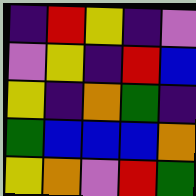[["indigo", "red", "yellow", "indigo", "violet"], ["violet", "yellow", "indigo", "red", "blue"], ["yellow", "indigo", "orange", "green", "indigo"], ["green", "blue", "blue", "blue", "orange"], ["yellow", "orange", "violet", "red", "green"]]